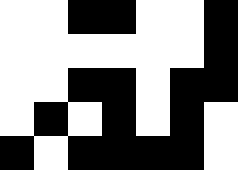[["white", "white", "black", "black", "white", "white", "black"], ["white", "white", "white", "white", "white", "white", "black"], ["white", "white", "black", "black", "white", "black", "black"], ["white", "black", "white", "black", "white", "black", "white"], ["black", "white", "black", "black", "black", "black", "white"]]